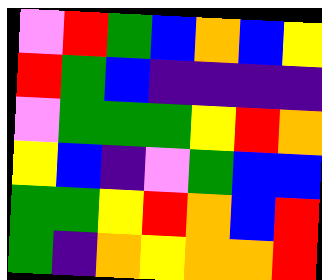[["violet", "red", "green", "blue", "orange", "blue", "yellow"], ["red", "green", "blue", "indigo", "indigo", "indigo", "indigo"], ["violet", "green", "green", "green", "yellow", "red", "orange"], ["yellow", "blue", "indigo", "violet", "green", "blue", "blue"], ["green", "green", "yellow", "red", "orange", "blue", "red"], ["green", "indigo", "orange", "yellow", "orange", "orange", "red"]]